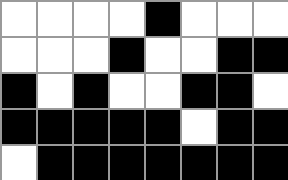[["white", "white", "white", "white", "black", "white", "white", "white"], ["white", "white", "white", "black", "white", "white", "black", "black"], ["black", "white", "black", "white", "white", "black", "black", "white"], ["black", "black", "black", "black", "black", "white", "black", "black"], ["white", "black", "black", "black", "black", "black", "black", "black"]]